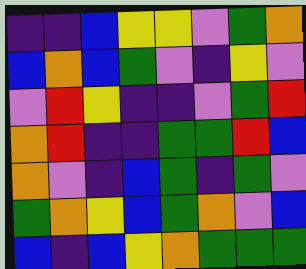[["indigo", "indigo", "blue", "yellow", "yellow", "violet", "green", "orange"], ["blue", "orange", "blue", "green", "violet", "indigo", "yellow", "violet"], ["violet", "red", "yellow", "indigo", "indigo", "violet", "green", "red"], ["orange", "red", "indigo", "indigo", "green", "green", "red", "blue"], ["orange", "violet", "indigo", "blue", "green", "indigo", "green", "violet"], ["green", "orange", "yellow", "blue", "green", "orange", "violet", "blue"], ["blue", "indigo", "blue", "yellow", "orange", "green", "green", "green"]]